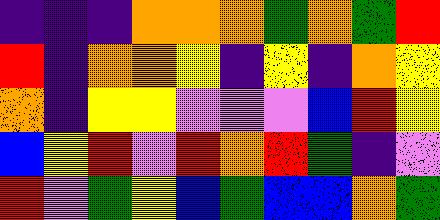[["indigo", "indigo", "indigo", "orange", "orange", "orange", "green", "orange", "green", "red"], ["red", "indigo", "orange", "orange", "yellow", "indigo", "yellow", "indigo", "orange", "yellow"], ["orange", "indigo", "yellow", "yellow", "violet", "violet", "violet", "blue", "red", "yellow"], ["blue", "yellow", "red", "violet", "red", "orange", "red", "green", "indigo", "violet"], ["red", "violet", "green", "yellow", "blue", "green", "blue", "blue", "orange", "green"]]